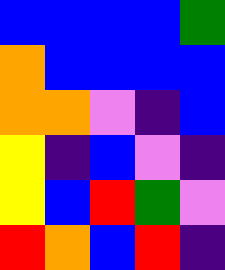[["blue", "blue", "blue", "blue", "green"], ["orange", "blue", "blue", "blue", "blue"], ["orange", "orange", "violet", "indigo", "blue"], ["yellow", "indigo", "blue", "violet", "indigo"], ["yellow", "blue", "red", "green", "violet"], ["red", "orange", "blue", "red", "indigo"]]